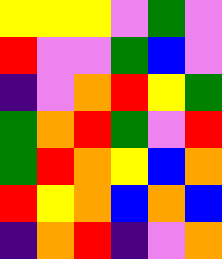[["yellow", "yellow", "yellow", "violet", "green", "violet"], ["red", "violet", "violet", "green", "blue", "violet"], ["indigo", "violet", "orange", "red", "yellow", "green"], ["green", "orange", "red", "green", "violet", "red"], ["green", "red", "orange", "yellow", "blue", "orange"], ["red", "yellow", "orange", "blue", "orange", "blue"], ["indigo", "orange", "red", "indigo", "violet", "orange"]]